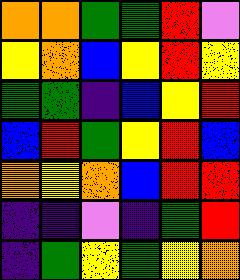[["orange", "orange", "green", "green", "red", "violet"], ["yellow", "orange", "blue", "yellow", "red", "yellow"], ["green", "green", "indigo", "blue", "yellow", "red"], ["blue", "red", "green", "yellow", "red", "blue"], ["orange", "yellow", "orange", "blue", "red", "red"], ["indigo", "indigo", "violet", "indigo", "green", "red"], ["indigo", "green", "yellow", "green", "yellow", "orange"]]